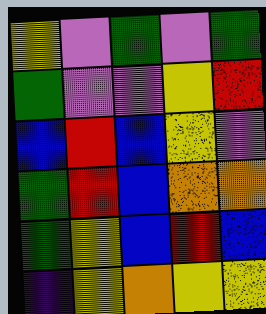[["yellow", "violet", "green", "violet", "green"], ["green", "violet", "violet", "yellow", "red"], ["blue", "red", "blue", "yellow", "violet"], ["green", "red", "blue", "orange", "orange"], ["green", "yellow", "blue", "red", "blue"], ["indigo", "yellow", "orange", "yellow", "yellow"]]